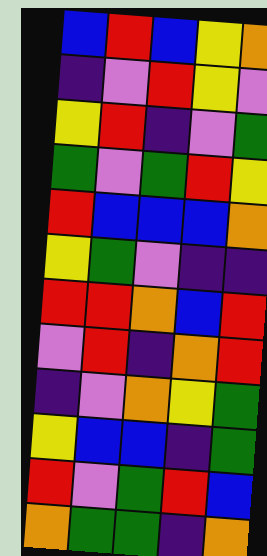[["blue", "red", "blue", "yellow", "orange"], ["indigo", "violet", "red", "yellow", "violet"], ["yellow", "red", "indigo", "violet", "green"], ["green", "violet", "green", "red", "yellow"], ["red", "blue", "blue", "blue", "orange"], ["yellow", "green", "violet", "indigo", "indigo"], ["red", "red", "orange", "blue", "red"], ["violet", "red", "indigo", "orange", "red"], ["indigo", "violet", "orange", "yellow", "green"], ["yellow", "blue", "blue", "indigo", "green"], ["red", "violet", "green", "red", "blue"], ["orange", "green", "green", "indigo", "orange"]]